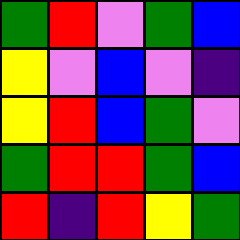[["green", "red", "violet", "green", "blue"], ["yellow", "violet", "blue", "violet", "indigo"], ["yellow", "red", "blue", "green", "violet"], ["green", "red", "red", "green", "blue"], ["red", "indigo", "red", "yellow", "green"]]